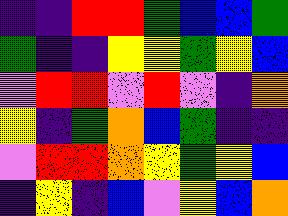[["indigo", "indigo", "red", "red", "green", "blue", "blue", "green"], ["green", "indigo", "indigo", "yellow", "yellow", "green", "yellow", "blue"], ["violet", "red", "red", "violet", "red", "violet", "indigo", "orange"], ["yellow", "indigo", "green", "orange", "blue", "green", "indigo", "indigo"], ["violet", "red", "red", "orange", "yellow", "green", "yellow", "blue"], ["indigo", "yellow", "indigo", "blue", "violet", "yellow", "blue", "orange"]]